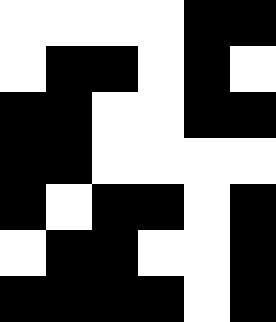[["white", "white", "white", "white", "black", "black"], ["white", "black", "black", "white", "black", "white"], ["black", "black", "white", "white", "black", "black"], ["black", "black", "white", "white", "white", "white"], ["black", "white", "black", "black", "white", "black"], ["white", "black", "black", "white", "white", "black"], ["black", "black", "black", "black", "white", "black"]]